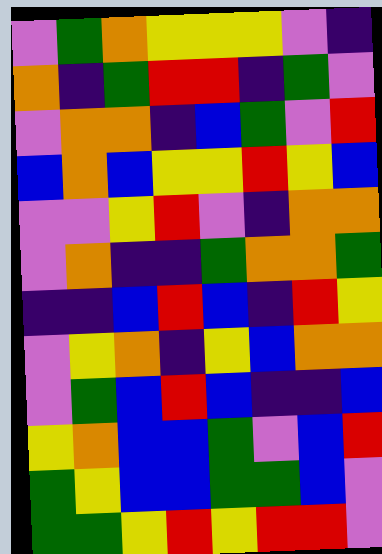[["violet", "green", "orange", "yellow", "yellow", "yellow", "violet", "indigo"], ["orange", "indigo", "green", "red", "red", "indigo", "green", "violet"], ["violet", "orange", "orange", "indigo", "blue", "green", "violet", "red"], ["blue", "orange", "blue", "yellow", "yellow", "red", "yellow", "blue"], ["violet", "violet", "yellow", "red", "violet", "indigo", "orange", "orange"], ["violet", "orange", "indigo", "indigo", "green", "orange", "orange", "green"], ["indigo", "indigo", "blue", "red", "blue", "indigo", "red", "yellow"], ["violet", "yellow", "orange", "indigo", "yellow", "blue", "orange", "orange"], ["violet", "green", "blue", "red", "blue", "indigo", "indigo", "blue"], ["yellow", "orange", "blue", "blue", "green", "violet", "blue", "red"], ["green", "yellow", "blue", "blue", "green", "green", "blue", "violet"], ["green", "green", "yellow", "red", "yellow", "red", "red", "violet"]]